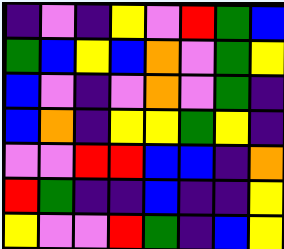[["indigo", "violet", "indigo", "yellow", "violet", "red", "green", "blue"], ["green", "blue", "yellow", "blue", "orange", "violet", "green", "yellow"], ["blue", "violet", "indigo", "violet", "orange", "violet", "green", "indigo"], ["blue", "orange", "indigo", "yellow", "yellow", "green", "yellow", "indigo"], ["violet", "violet", "red", "red", "blue", "blue", "indigo", "orange"], ["red", "green", "indigo", "indigo", "blue", "indigo", "indigo", "yellow"], ["yellow", "violet", "violet", "red", "green", "indigo", "blue", "yellow"]]